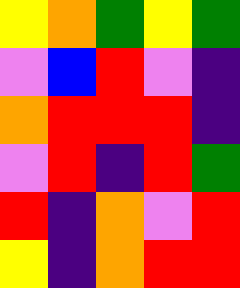[["yellow", "orange", "green", "yellow", "green"], ["violet", "blue", "red", "violet", "indigo"], ["orange", "red", "red", "red", "indigo"], ["violet", "red", "indigo", "red", "green"], ["red", "indigo", "orange", "violet", "red"], ["yellow", "indigo", "orange", "red", "red"]]